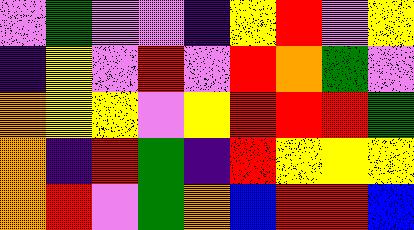[["violet", "green", "violet", "violet", "indigo", "yellow", "red", "violet", "yellow"], ["indigo", "yellow", "violet", "red", "violet", "red", "orange", "green", "violet"], ["orange", "yellow", "yellow", "violet", "yellow", "red", "red", "red", "green"], ["orange", "indigo", "red", "green", "indigo", "red", "yellow", "yellow", "yellow"], ["orange", "red", "violet", "green", "orange", "blue", "red", "red", "blue"]]